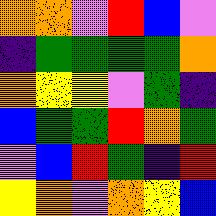[["orange", "orange", "violet", "red", "blue", "violet"], ["indigo", "green", "green", "green", "green", "orange"], ["orange", "yellow", "yellow", "violet", "green", "indigo"], ["blue", "green", "green", "red", "orange", "green"], ["violet", "blue", "red", "green", "indigo", "red"], ["yellow", "orange", "violet", "orange", "yellow", "blue"]]